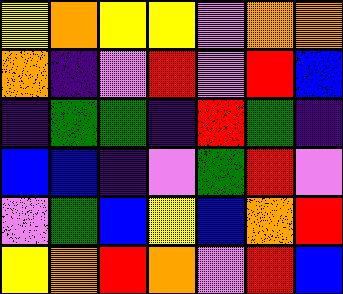[["yellow", "orange", "yellow", "yellow", "violet", "orange", "orange"], ["orange", "indigo", "violet", "red", "violet", "red", "blue"], ["indigo", "green", "green", "indigo", "red", "green", "indigo"], ["blue", "blue", "indigo", "violet", "green", "red", "violet"], ["violet", "green", "blue", "yellow", "blue", "orange", "red"], ["yellow", "orange", "red", "orange", "violet", "red", "blue"]]